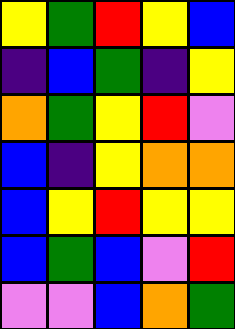[["yellow", "green", "red", "yellow", "blue"], ["indigo", "blue", "green", "indigo", "yellow"], ["orange", "green", "yellow", "red", "violet"], ["blue", "indigo", "yellow", "orange", "orange"], ["blue", "yellow", "red", "yellow", "yellow"], ["blue", "green", "blue", "violet", "red"], ["violet", "violet", "blue", "orange", "green"]]